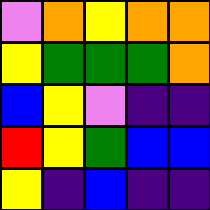[["violet", "orange", "yellow", "orange", "orange"], ["yellow", "green", "green", "green", "orange"], ["blue", "yellow", "violet", "indigo", "indigo"], ["red", "yellow", "green", "blue", "blue"], ["yellow", "indigo", "blue", "indigo", "indigo"]]